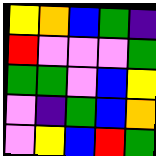[["yellow", "orange", "blue", "green", "indigo"], ["red", "violet", "violet", "violet", "green"], ["green", "green", "violet", "blue", "yellow"], ["violet", "indigo", "green", "blue", "orange"], ["violet", "yellow", "blue", "red", "green"]]